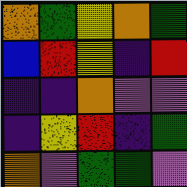[["orange", "green", "yellow", "orange", "green"], ["blue", "red", "yellow", "indigo", "red"], ["indigo", "indigo", "orange", "violet", "violet"], ["indigo", "yellow", "red", "indigo", "green"], ["orange", "violet", "green", "green", "violet"]]